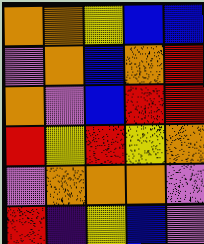[["orange", "orange", "yellow", "blue", "blue"], ["violet", "orange", "blue", "orange", "red"], ["orange", "violet", "blue", "red", "red"], ["red", "yellow", "red", "yellow", "orange"], ["violet", "orange", "orange", "orange", "violet"], ["red", "indigo", "yellow", "blue", "violet"]]